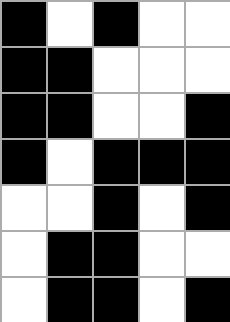[["black", "white", "black", "white", "white"], ["black", "black", "white", "white", "white"], ["black", "black", "white", "white", "black"], ["black", "white", "black", "black", "black"], ["white", "white", "black", "white", "black"], ["white", "black", "black", "white", "white"], ["white", "black", "black", "white", "black"]]